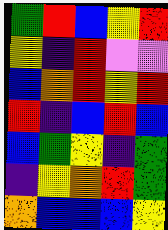[["green", "red", "blue", "yellow", "red"], ["yellow", "indigo", "red", "violet", "violet"], ["blue", "orange", "red", "yellow", "red"], ["red", "indigo", "blue", "red", "blue"], ["blue", "green", "yellow", "indigo", "green"], ["indigo", "yellow", "orange", "red", "green"], ["orange", "blue", "blue", "blue", "yellow"]]